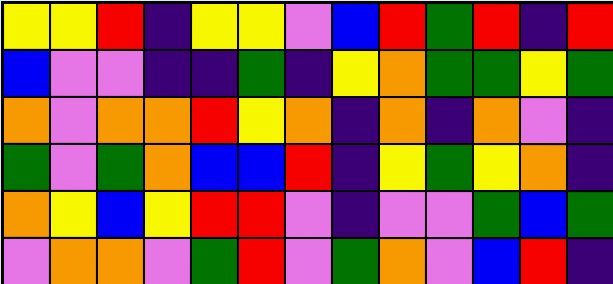[["yellow", "yellow", "red", "indigo", "yellow", "yellow", "violet", "blue", "red", "green", "red", "indigo", "red"], ["blue", "violet", "violet", "indigo", "indigo", "green", "indigo", "yellow", "orange", "green", "green", "yellow", "green"], ["orange", "violet", "orange", "orange", "red", "yellow", "orange", "indigo", "orange", "indigo", "orange", "violet", "indigo"], ["green", "violet", "green", "orange", "blue", "blue", "red", "indigo", "yellow", "green", "yellow", "orange", "indigo"], ["orange", "yellow", "blue", "yellow", "red", "red", "violet", "indigo", "violet", "violet", "green", "blue", "green"], ["violet", "orange", "orange", "violet", "green", "red", "violet", "green", "orange", "violet", "blue", "red", "indigo"]]